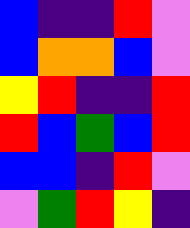[["blue", "indigo", "indigo", "red", "violet"], ["blue", "orange", "orange", "blue", "violet"], ["yellow", "red", "indigo", "indigo", "red"], ["red", "blue", "green", "blue", "red"], ["blue", "blue", "indigo", "red", "violet"], ["violet", "green", "red", "yellow", "indigo"]]